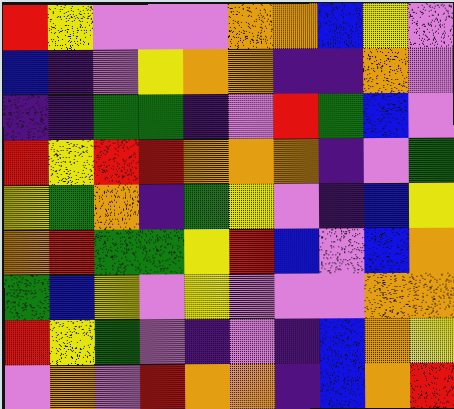[["red", "yellow", "violet", "violet", "violet", "orange", "orange", "blue", "yellow", "violet"], ["blue", "indigo", "violet", "yellow", "orange", "orange", "indigo", "indigo", "orange", "violet"], ["indigo", "indigo", "green", "green", "indigo", "violet", "red", "green", "blue", "violet"], ["red", "yellow", "red", "red", "orange", "orange", "orange", "indigo", "violet", "green"], ["yellow", "green", "orange", "indigo", "green", "yellow", "violet", "indigo", "blue", "yellow"], ["orange", "red", "green", "green", "yellow", "red", "blue", "violet", "blue", "orange"], ["green", "blue", "yellow", "violet", "yellow", "violet", "violet", "violet", "orange", "orange"], ["red", "yellow", "green", "violet", "indigo", "violet", "indigo", "blue", "orange", "yellow"], ["violet", "orange", "violet", "red", "orange", "orange", "indigo", "blue", "orange", "red"]]